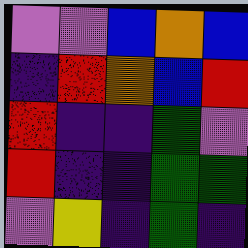[["violet", "violet", "blue", "orange", "blue"], ["indigo", "red", "orange", "blue", "red"], ["red", "indigo", "indigo", "green", "violet"], ["red", "indigo", "indigo", "green", "green"], ["violet", "yellow", "indigo", "green", "indigo"]]